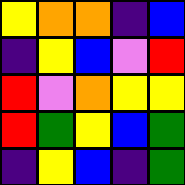[["yellow", "orange", "orange", "indigo", "blue"], ["indigo", "yellow", "blue", "violet", "red"], ["red", "violet", "orange", "yellow", "yellow"], ["red", "green", "yellow", "blue", "green"], ["indigo", "yellow", "blue", "indigo", "green"]]